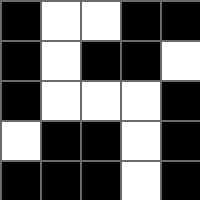[["black", "white", "white", "black", "black"], ["black", "white", "black", "black", "white"], ["black", "white", "white", "white", "black"], ["white", "black", "black", "white", "black"], ["black", "black", "black", "white", "black"]]